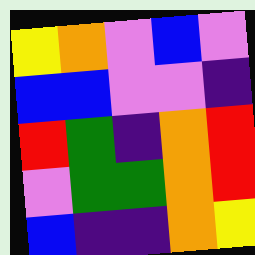[["yellow", "orange", "violet", "blue", "violet"], ["blue", "blue", "violet", "violet", "indigo"], ["red", "green", "indigo", "orange", "red"], ["violet", "green", "green", "orange", "red"], ["blue", "indigo", "indigo", "orange", "yellow"]]